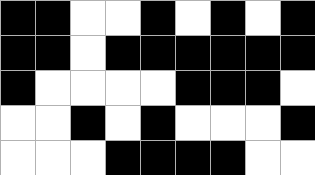[["black", "black", "white", "white", "black", "white", "black", "white", "black"], ["black", "black", "white", "black", "black", "black", "black", "black", "black"], ["black", "white", "white", "white", "white", "black", "black", "black", "white"], ["white", "white", "black", "white", "black", "white", "white", "white", "black"], ["white", "white", "white", "black", "black", "black", "black", "white", "white"]]